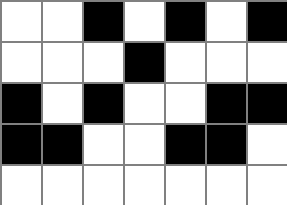[["white", "white", "black", "white", "black", "white", "black"], ["white", "white", "white", "black", "white", "white", "white"], ["black", "white", "black", "white", "white", "black", "black"], ["black", "black", "white", "white", "black", "black", "white"], ["white", "white", "white", "white", "white", "white", "white"]]